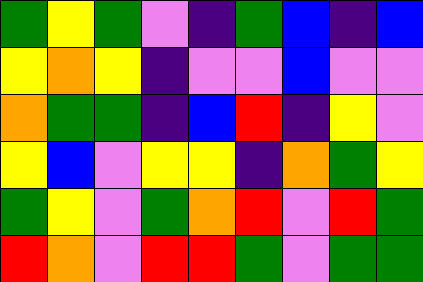[["green", "yellow", "green", "violet", "indigo", "green", "blue", "indigo", "blue"], ["yellow", "orange", "yellow", "indigo", "violet", "violet", "blue", "violet", "violet"], ["orange", "green", "green", "indigo", "blue", "red", "indigo", "yellow", "violet"], ["yellow", "blue", "violet", "yellow", "yellow", "indigo", "orange", "green", "yellow"], ["green", "yellow", "violet", "green", "orange", "red", "violet", "red", "green"], ["red", "orange", "violet", "red", "red", "green", "violet", "green", "green"]]